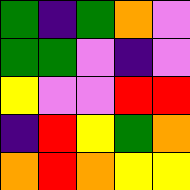[["green", "indigo", "green", "orange", "violet"], ["green", "green", "violet", "indigo", "violet"], ["yellow", "violet", "violet", "red", "red"], ["indigo", "red", "yellow", "green", "orange"], ["orange", "red", "orange", "yellow", "yellow"]]